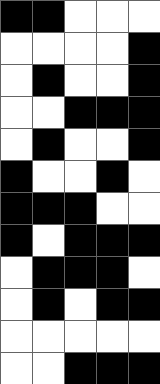[["black", "black", "white", "white", "white"], ["white", "white", "white", "white", "black"], ["white", "black", "white", "white", "black"], ["white", "white", "black", "black", "black"], ["white", "black", "white", "white", "black"], ["black", "white", "white", "black", "white"], ["black", "black", "black", "white", "white"], ["black", "white", "black", "black", "black"], ["white", "black", "black", "black", "white"], ["white", "black", "white", "black", "black"], ["white", "white", "white", "white", "white"], ["white", "white", "black", "black", "black"]]